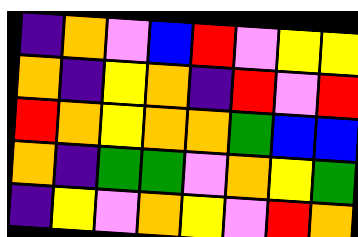[["indigo", "orange", "violet", "blue", "red", "violet", "yellow", "yellow"], ["orange", "indigo", "yellow", "orange", "indigo", "red", "violet", "red"], ["red", "orange", "yellow", "orange", "orange", "green", "blue", "blue"], ["orange", "indigo", "green", "green", "violet", "orange", "yellow", "green"], ["indigo", "yellow", "violet", "orange", "yellow", "violet", "red", "orange"]]